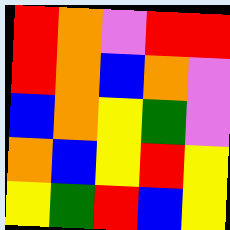[["red", "orange", "violet", "red", "red"], ["red", "orange", "blue", "orange", "violet"], ["blue", "orange", "yellow", "green", "violet"], ["orange", "blue", "yellow", "red", "yellow"], ["yellow", "green", "red", "blue", "yellow"]]